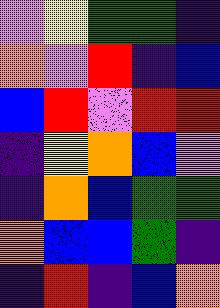[["violet", "yellow", "green", "green", "indigo"], ["orange", "violet", "red", "indigo", "blue"], ["blue", "red", "violet", "red", "red"], ["indigo", "yellow", "orange", "blue", "violet"], ["indigo", "orange", "blue", "green", "green"], ["orange", "blue", "blue", "green", "indigo"], ["indigo", "red", "indigo", "blue", "orange"]]